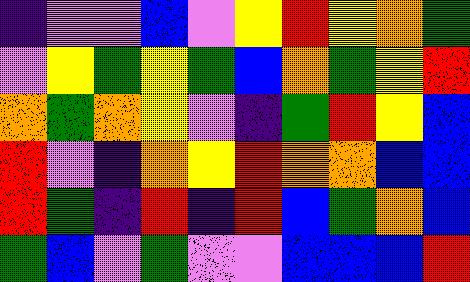[["indigo", "violet", "violet", "blue", "violet", "yellow", "red", "yellow", "orange", "green"], ["violet", "yellow", "green", "yellow", "green", "blue", "orange", "green", "yellow", "red"], ["orange", "green", "orange", "yellow", "violet", "indigo", "green", "red", "yellow", "blue"], ["red", "violet", "indigo", "orange", "yellow", "red", "orange", "orange", "blue", "blue"], ["red", "green", "indigo", "red", "indigo", "red", "blue", "green", "orange", "blue"], ["green", "blue", "violet", "green", "violet", "violet", "blue", "blue", "blue", "red"]]